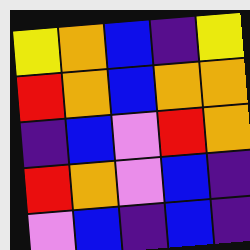[["yellow", "orange", "blue", "indigo", "yellow"], ["red", "orange", "blue", "orange", "orange"], ["indigo", "blue", "violet", "red", "orange"], ["red", "orange", "violet", "blue", "indigo"], ["violet", "blue", "indigo", "blue", "indigo"]]